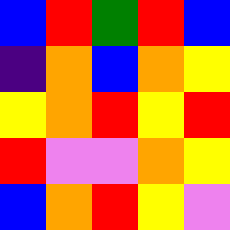[["blue", "red", "green", "red", "blue"], ["indigo", "orange", "blue", "orange", "yellow"], ["yellow", "orange", "red", "yellow", "red"], ["red", "violet", "violet", "orange", "yellow"], ["blue", "orange", "red", "yellow", "violet"]]